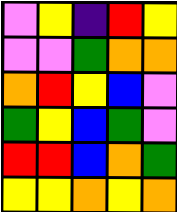[["violet", "yellow", "indigo", "red", "yellow"], ["violet", "violet", "green", "orange", "orange"], ["orange", "red", "yellow", "blue", "violet"], ["green", "yellow", "blue", "green", "violet"], ["red", "red", "blue", "orange", "green"], ["yellow", "yellow", "orange", "yellow", "orange"]]